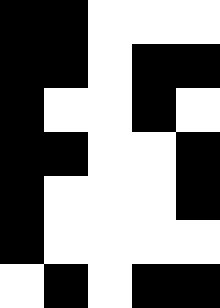[["black", "black", "white", "white", "white"], ["black", "black", "white", "black", "black"], ["black", "white", "white", "black", "white"], ["black", "black", "white", "white", "black"], ["black", "white", "white", "white", "black"], ["black", "white", "white", "white", "white"], ["white", "black", "white", "black", "black"]]